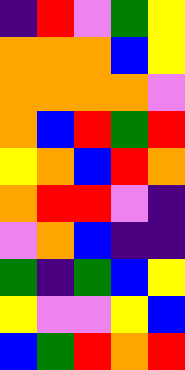[["indigo", "red", "violet", "green", "yellow"], ["orange", "orange", "orange", "blue", "yellow"], ["orange", "orange", "orange", "orange", "violet"], ["orange", "blue", "red", "green", "red"], ["yellow", "orange", "blue", "red", "orange"], ["orange", "red", "red", "violet", "indigo"], ["violet", "orange", "blue", "indigo", "indigo"], ["green", "indigo", "green", "blue", "yellow"], ["yellow", "violet", "violet", "yellow", "blue"], ["blue", "green", "red", "orange", "red"]]